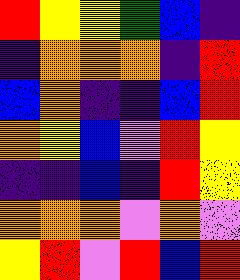[["red", "yellow", "yellow", "green", "blue", "indigo"], ["indigo", "orange", "orange", "orange", "indigo", "red"], ["blue", "orange", "indigo", "indigo", "blue", "red"], ["orange", "yellow", "blue", "violet", "red", "yellow"], ["indigo", "indigo", "blue", "indigo", "red", "yellow"], ["orange", "orange", "orange", "violet", "orange", "violet"], ["yellow", "red", "violet", "red", "blue", "red"]]